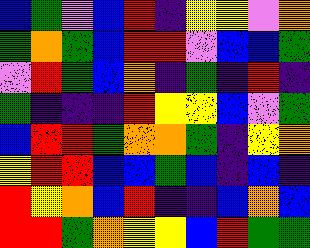[["blue", "green", "violet", "blue", "red", "indigo", "yellow", "yellow", "violet", "orange"], ["green", "orange", "green", "blue", "red", "red", "violet", "blue", "blue", "green"], ["violet", "red", "green", "blue", "orange", "indigo", "green", "indigo", "red", "indigo"], ["green", "indigo", "indigo", "indigo", "red", "yellow", "yellow", "blue", "violet", "green"], ["blue", "red", "red", "green", "orange", "orange", "green", "indigo", "yellow", "orange"], ["yellow", "red", "red", "blue", "blue", "green", "blue", "indigo", "blue", "indigo"], ["red", "yellow", "orange", "blue", "red", "indigo", "indigo", "blue", "orange", "blue"], ["red", "red", "green", "orange", "yellow", "yellow", "blue", "red", "green", "green"]]